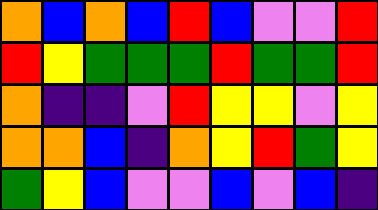[["orange", "blue", "orange", "blue", "red", "blue", "violet", "violet", "red"], ["red", "yellow", "green", "green", "green", "red", "green", "green", "red"], ["orange", "indigo", "indigo", "violet", "red", "yellow", "yellow", "violet", "yellow"], ["orange", "orange", "blue", "indigo", "orange", "yellow", "red", "green", "yellow"], ["green", "yellow", "blue", "violet", "violet", "blue", "violet", "blue", "indigo"]]